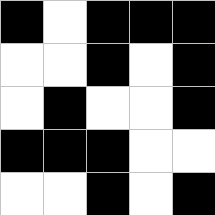[["black", "white", "black", "black", "black"], ["white", "white", "black", "white", "black"], ["white", "black", "white", "white", "black"], ["black", "black", "black", "white", "white"], ["white", "white", "black", "white", "black"]]